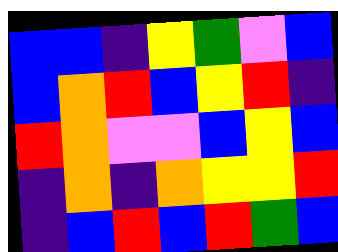[["blue", "blue", "indigo", "yellow", "green", "violet", "blue"], ["blue", "orange", "red", "blue", "yellow", "red", "indigo"], ["red", "orange", "violet", "violet", "blue", "yellow", "blue"], ["indigo", "orange", "indigo", "orange", "yellow", "yellow", "red"], ["indigo", "blue", "red", "blue", "red", "green", "blue"]]